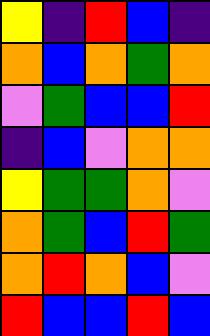[["yellow", "indigo", "red", "blue", "indigo"], ["orange", "blue", "orange", "green", "orange"], ["violet", "green", "blue", "blue", "red"], ["indigo", "blue", "violet", "orange", "orange"], ["yellow", "green", "green", "orange", "violet"], ["orange", "green", "blue", "red", "green"], ["orange", "red", "orange", "blue", "violet"], ["red", "blue", "blue", "red", "blue"]]